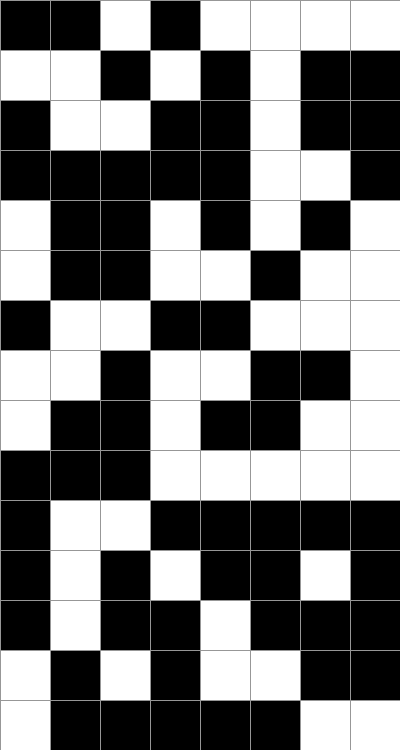[["black", "black", "white", "black", "white", "white", "white", "white"], ["white", "white", "black", "white", "black", "white", "black", "black"], ["black", "white", "white", "black", "black", "white", "black", "black"], ["black", "black", "black", "black", "black", "white", "white", "black"], ["white", "black", "black", "white", "black", "white", "black", "white"], ["white", "black", "black", "white", "white", "black", "white", "white"], ["black", "white", "white", "black", "black", "white", "white", "white"], ["white", "white", "black", "white", "white", "black", "black", "white"], ["white", "black", "black", "white", "black", "black", "white", "white"], ["black", "black", "black", "white", "white", "white", "white", "white"], ["black", "white", "white", "black", "black", "black", "black", "black"], ["black", "white", "black", "white", "black", "black", "white", "black"], ["black", "white", "black", "black", "white", "black", "black", "black"], ["white", "black", "white", "black", "white", "white", "black", "black"], ["white", "black", "black", "black", "black", "black", "white", "white"]]